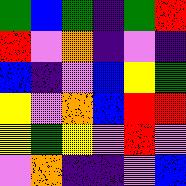[["green", "blue", "green", "indigo", "green", "red"], ["red", "violet", "orange", "indigo", "violet", "indigo"], ["blue", "indigo", "violet", "blue", "yellow", "green"], ["yellow", "violet", "orange", "blue", "red", "red"], ["yellow", "green", "yellow", "violet", "red", "violet"], ["violet", "orange", "indigo", "indigo", "violet", "blue"]]